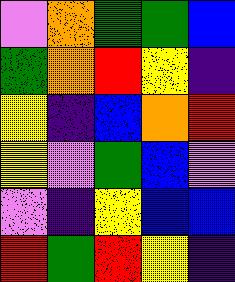[["violet", "orange", "green", "green", "blue"], ["green", "orange", "red", "yellow", "indigo"], ["yellow", "indigo", "blue", "orange", "red"], ["yellow", "violet", "green", "blue", "violet"], ["violet", "indigo", "yellow", "blue", "blue"], ["red", "green", "red", "yellow", "indigo"]]